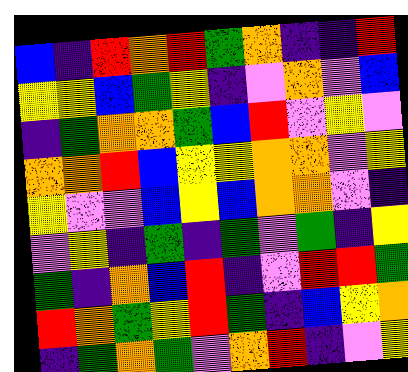[["blue", "indigo", "red", "orange", "red", "green", "orange", "indigo", "indigo", "red"], ["yellow", "yellow", "blue", "green", "yellow", "indigo", "violet", "orange", "violet", "blue"], ["indigo", "green", "orange", "orange", "green", "blue", "red", "violet", "yellow", "violet"], ["orange", "orange", "red", "blue", "yellow", "yellow", "orange", "orange", "violet", "yellow"], ["yellow", "violet", "violet", "blue", "yellow", "blue", "orange", "orange", "violet", "indigo"], ["violet", "yellow", "indigo", "green", "indigo", "green", "violet", "green", "indigo", "yellow"], ["green", "indigo", "orange", "blue", "red", "indigo", "violet", "red", "red", "green"], ["red", "orange", "green", "yellow", "red", "green", "indigo", "blue", "yellow", "orange"], ["indigo", "green", "orange", "green", "violet", "orange", "red", "indigo", "violet", "yellow"]]